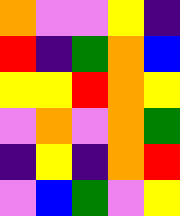[["orange", "violet", "violet", "yellow", "indigo"], ["red", "indigo", "green", "orange", "blue"], ["yellow", "yellow", "red", "orange", "yellow"], ["violet", "orange", "violet", "orange", "green"], ["indigo", "yellow", "indigo", "orange", "red"], ["violet", "blue", "green", "violet", "yellow"]]